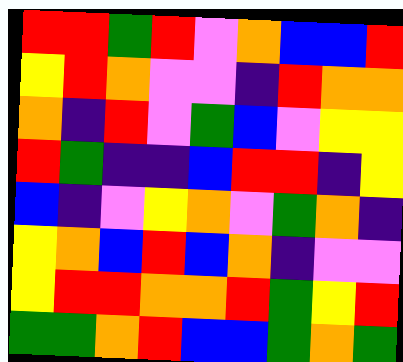[["red", "red", "green", "red", "violet", "orange", "blue", "blue", "red"], ["yellow", "red", "orange", "violet", "violet", "indigo", "red", "orange", "orange"], ["orange", "indigo", "red", "violet", "green", "blue", "violet", "yellow", "yellow"], ["red", "green", "indigo", "indigo", "blue", "red", "red", "indigo", "yellow"], ["blue", "indigo", "violet", "yellow", "orange", "violet", "green", "orange", "indigo"], ["yellow", "orange", "blue", "red", "blue", "orange", "indigo", "violet", "violet"], ["yellow", "red", "red", "orange", "orange", "red", "green", "yellow", "red"], ["green", "green", "orange", "red", "blue", "blue", "green", "orange", "green"]]